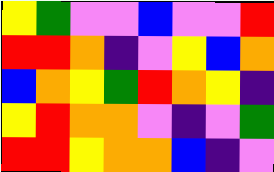[["yellow", "green", "violet", "violet", "blue", "violet", "violet", "red"], ["red", "red", "orange", "indigo", "violet", "yellow", "blue", "orange"], ["blue", "orange", "yellow", "green", "red", "orange", "yellow", "indigo"], ["yellow", "red", "orange", "orange", "violet", "indigo", "violet", "green"], ["red", "red", "yellow", "orange", "orange", "blue", "indigo", "violet"]]